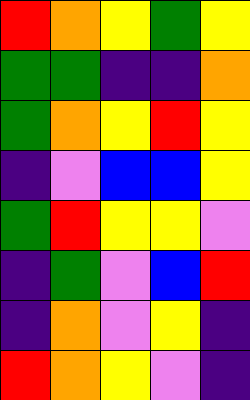[["red", "orange", "yellow", "green", "yellow"], ["green", "green", "indigo", "indigo", "orange"], ["green", "orange", "yellow", "red", "yellow"], ["indigo", "violet", "blue", "blue", "yellow"], ["green", "red", "yellow", "yellow", "violet"], ["indigo", "green", "violet", "blue", "red"], ["indigo", "orange", "violet", "yellow", "indigo"], ["red", "orange", "yellow", "violet", "indigo"]]